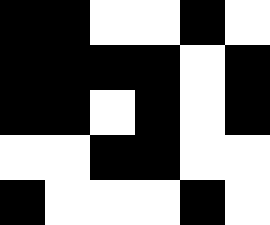[["black", "black", "white", "white", "black", "white"], ["black", "black", "black", "black", "white", "black"], ["black", "black", "white", "black", "white", "black"], ["white", "white", "black", "black", "white", "white"], ["black", "white", "white", "white", "black", "white"]]